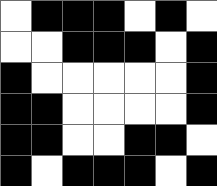[["white", "black", "black", "black", "white", "black", "white"], ["white", "white", "black", "black", "black", "white", "black"], ["black", "white", "white", "white", "white", "white", "black"], ["black", "black", "white", "white", "white", "white", "black"], ["black", "black", "white", "white", "black", "black", "white"], ["black", "white", "black", "black", "black", "white", "black"]]